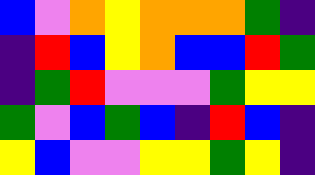[["blue", "violet", "orange", "yellow", "orange", "orange", "orange", "green", "indigo"], ["indigo", "red", "blue", "yellow", "orange", "blue", "blue", "red", "green"], ["indigo", "green", "red", "violet", "violet", "violet", "green", "yellow", "yellow"], ["green", "violet", "blue", "green", "blue", "indigo", "red", "blue", "indigo"], ["yellow", "blue", "violet", "violet", "yellow", "yellow", "green", "yellow", "indigo"]]